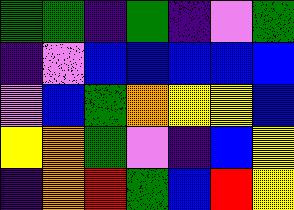[["green", "green", "indigo", "green", "indigo", "violet", "green"], ["indigo", "violet", "blue", "blue", "blue", "blue", "blue"], ["violet", "blue", "green", "orange", "yellow", "yellow", "blue"], ["yellow", "orange", "green", "violet", "indigo", "blue", "yellow"], ["indigo", "orange", "red", "green", "blue", "red", "yellow"]]